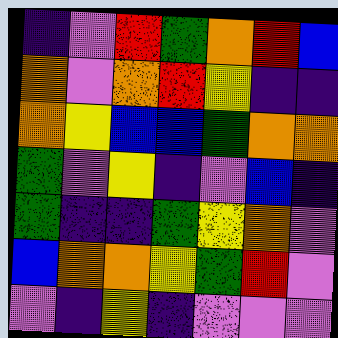[["indigo", "violet", "red", "green", "orange", "red", "blue"], ["orange", "violet", "orange", "red", "yellow", "indigo", "indigo"], ["orange", "yellow", "blue", "blue", "green", "orange", "orange"], ["green", "violet", "yellow", "indigo", "violet", "blue", "indigo"], ["green", "indigo", "indigo", "green", "yellow", "orange", "violet"], ["blue", "orange", "orange", "yellow", "green", "red", "violet"], ["violet", "indigo", "yellow", "indigo", "violet", "violet", "violet"]]